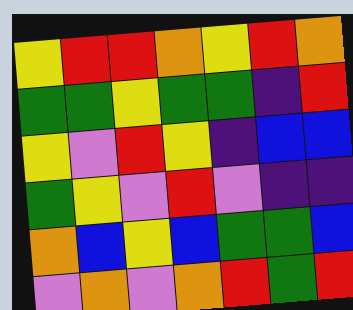[["yellow", "red", "red", "orange", "yellow", "red", "orange"], ["green", "green", "yellow", "green", "green", "indigo", "red"], ["yellow", "violet", "red", "yellow", "indigo", "blue", "blue"], ["green", "yellow", "violet", "red", "violet", "indigo", "indigo"], ["orange", "blue", "yellow", "blue", "green", "green", "blue"], ["violet", "orange", "violet", "orange", "red", "green", "red"]]